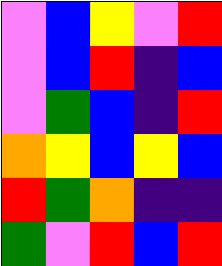[["violet", "blue", "yellow", "violet", "red"], ["violet", "blue", "red", "indigo", "blue"], ["violet", "green", "blue", "indigo", "red"], ["orange", "yellow", "blue", "yellow", "blue"], ["red", "green", "orange", "indigo", "indigo"], ["green", "violet", "red", "blue", "red"]]